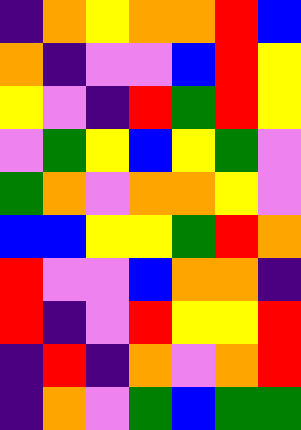[["indigo", "orange", "yellow", "orange", "orange", "red", "blue"], ["orange", "indigo", "violet", "violet", "blue", "red", "yellow"], ["yellow", "violet", "indigo", "red", "green", "red", "yellow"], ["violet", "green", "yellow", "blue", "yellow", "green", "violet"], ["green", "orange", "violet", "orange", "orange", "yellow", "violet"], ["blue", "blue", "yellow", "yellow", "green", "red", "orange"], ["red", "violet", "violet", "blue", "orange", "orange", "indigo"], ["red", "indigo", "violet", "red", "yellow", "yellow", "red"], ["indigo", "red", "indigo", "orange", "violet", "orange", "red"], ["indigo", "orange", "violet", "green", "blue", "green", "green"]]